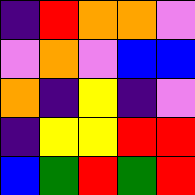[["indigo", "red", "orange", "orange", "violet"], ["violet", "orange", "violet", "blue", "blue"], ["orange", "indigo", "yellow", "indigo", "violet"], ["indigo", "yellow", "yellow", "red", "red"], ["blue", "green", "red", "green", "red"]]